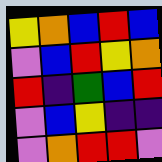[["yellow", "orange", "blue", "red", "blue"], ["violet", "blue", "red", "yellow", "orange"], ["red", "indigo", "green", "blue", "red"], ["violet", "blue", "yellow", "indigo", "indigo"], ["violet", "orange", "red", "red", "violet"]]